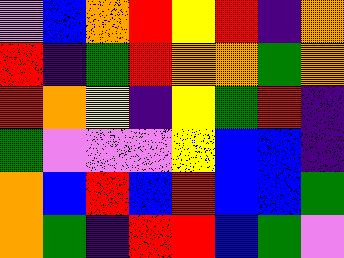[["violet", "blue", "orange", "red", "yellow", "red", "indigo", "orange"], ["red", "indigo", "green", "red", "orange", "orange", "green", "orange"], ["red", "orange", "yellow", "indigo", "yellow", "green", "red", "indigo"], ["green", "violet", "violet", "violet", "yellow", "blue", "blue", "indigo"], ["orange", "blue", "red", "blue", "red", "blue", "blue", "green"], ["orange", "green", "indigo", "red", "red", "blue", "green", "violet"]]